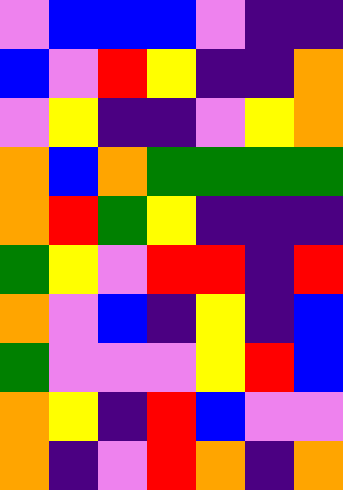[["violet", "blue", "blue", "blue", "violet", "indigo", "indigo"], ["blue", "violet", "red", "yellow", "indigo", "indigo", "orange"], ["violet", "yellow", "indigo", "indigo", "violet", "yellow", "orange"], ["orange", "blue", "orange", "green", "green", "green", "green"], ["orange", "red", "green", "yellow", "indigo", "indigo", "indigo"], ["green", "yellow", "violet", "red", "red", "indigo", "red"], ["orange", "violet", "blue", "indigo", "yellow", "indigo", "blue"], ["green", "violet", "violet", "violet", "yellow", "red", "blue"], ["orange", "yellow", "indigo", "red", "blue", "violet", "violet"], ["orange", "indigo", "violet", "red", "orange", "indigo", "orange"]]